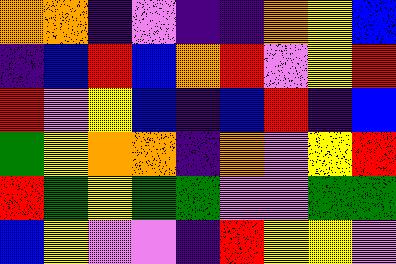[["orange", "orange", "indigo", "violet", "indigo", "indigo", "orange", "yellow", "blue"], ["indigo", "blue", "red", "blue", "orange", "red", "violet", "yellow", "red"], ["red", "violet", "yellow", "blue", "indigo", "blue", "red", "indigo", "blue"], ["green", "yellow", "orange", "orange", "indigo", "orange", "violet", "yellow", "red"], ["red", "green", "yellow", "green", "green", "violet", "violet", "green", "green"], ["blue", "yellow", "violet", "violet", "indigo", "red", "yellow", "yellow", "violet"]]